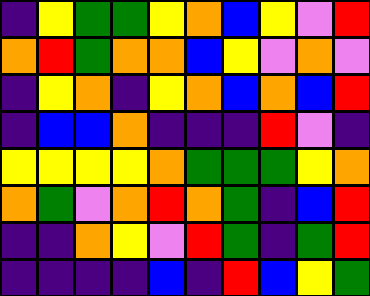[["indigo", "yellow", "green", "green", "yellow", "orange", "blue", "yellow", "violet", "red"], ["orange", "red", "green", "orange", "orange", "blue", "yellow", "violet", "orange", "violet"], ["indigo", "yellow", "orange", "indigo", "yellow", "orange", "blue", "orange", "blue", "red"], ["indigo", "blue", "blue", "orange", "indigo", "indigo", "indigo", "red", "violet", "indigo"], ["yellow", "yellow", "yellow", "yellow", "orange", "green", "green", "green", "yellow", "orange"], ["orange", "green", "violet", "orange", "red", "orange", "green", "indigo", "blue", "red"], ["indigo", "indigo", "orange", "yellow", "violet", "red", "green", "indigo", "green", "red"], ["indigo", "indigo", "indigo", "indigo", "blue", "indigo", "red", "blue", "yellow", "green"]]